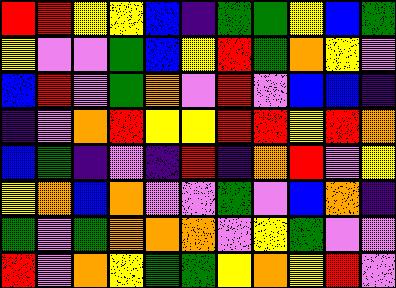[["red", "red", "yellow", "yellow", "blue", "indigo", "green", "green", "yellow", "blue", "green"], ["yellow", "violet", "violet", "green", "blue", "yellow", "red", "green", "orange", "yellow", "violet"], ["blue", "red", "violet", "green", "orange", "violet", "red", "violet", "blue", "blue", "indigo"], ["indigo", "violet", "orange", "red", "yellow", "yellow", "red", "red", "yellow", "red", "orange"], ["blue", "green", "indigo", "violet", "indigo", "red", "indigo", "orange", "red", "violet", "yellow"], ["yellow", "orange", "blue", "orange", "violet", "violet", "green", "violet", "blue", "orange", "indigo"], ["green", "violet", "green", "orange", "orange", "orange", "violet", "yellow", "green", "violet", "violet"], ["red", "violet", "orange", "yellow", "green", "green", "yellow", "orange", "yellow", "red", "violet"]]